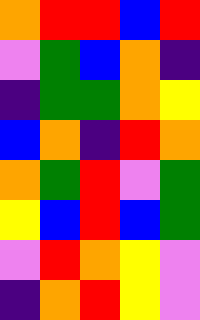[["orange", "red", "red", "blue", "red"], ["violet", "green", "blue", "orange", "indigo"], ["indigo", "green", "green", "orange", "yellow"], ["blue", "orange", "indigo", "red", "orange"], ["orange", "green", "red", "violet", "green"], ["yellow", "blue", "red", "blue", "green"], ["violet", "red", "orange", "yellow", "violet"], ["indigo", "orange", "red", "yellow", "violet"]]